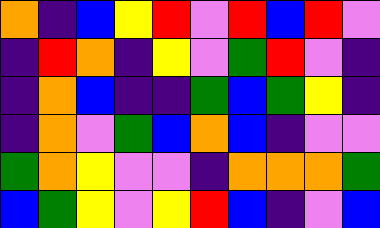[["orange", "indigo", "blue", "yellow", "red", "violet", "red", "blue", "red", "violet"], ["indigo", "red", "orange", "indigo", "yellow", "violet", "green", "red", "violet", "indigo"], ["indigo", "orange", "blue", "indigo", "indigo", "green", "blue", "green", "yellow", "indigo"], ["indigo", "orange", "violet", "green", "blue", "orange", "blue", "indigo", "violet", "violet"], ["green", "orange", "yellow", "violet", "violet", "indigo", "orange", "orange", "orange", "green"], ["blue", "green", "yellow", "violet", "yellow", "red", "blue", "indigo", "violet", "blue"]]